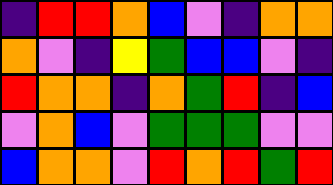[["indigo", "red", "red", "orange", "blue", "violet", "indigo", "orange", "orange"], ["orange", "violet", "indigo", "yellow", "green", "blue", "blue", "violet", "indigo"], ["red", "orange", "orange", "indigo", "orange", "green", "red", "indigo", "blue"], ["violet", "orange", "blue", "violet", "green", "green", "green", "violet", "violet"], ["blue", "orange", "orange", "violet", "red", "orange", "red", "green", "red"]]